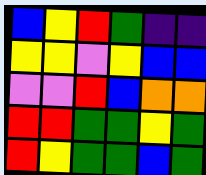[["blue", "yellow", "red", "green", "indigo", "indigo"], ["yellow", "yellow", "violet", "yellow", "blue", "blue"], ["violet", "violet", "red", "blue", "orange", "orange"], ["red", "red", "green", "green", "yellow", "green"], ["red", "yellow", "green", "green", "blue", "green"]]